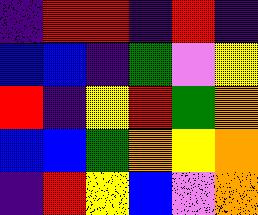[["indigo", "red", "red", "indigo", "red", "indigo"], ["blue", "blue", "indigo", "green", "violet", "yellow"], ["red", "indigo", "yellow", "red", "green", "orange"], ["blue", "blue", "green", "orange", "yellow", "orange"], ["indigo", "red", "yellow", "blue", "violet", "orange"]]